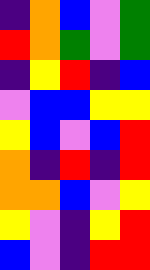[["indigo", "orange", "blue", "violet", "green"], ["red", "orange", "green", "violet", "green"], ["indigo", "yellow", "red", "indigo", "blue"], ["violet", "blue", "blue", "yellow", "yellow"], ["yellow", "blue", "violet", "blue", "red"], ["orange", "indigo", "red", "indigo", "red"], ["orange", "orange", "blue", "violet", "yellow"], ["yellow", "violet", "indigo", "yellow", "red"], ["blue", "violet", "indigo", "red", "red"]]